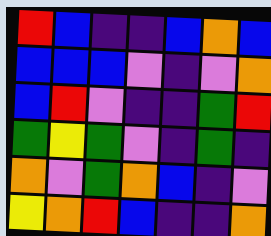[["red", "blue", "indigo", "indigo", "blue", "orange", "blue"], ["blue", "blue", "blue", "violet", "indigo", "violet", "orange"], ["blue", "red", "violet", "indigo", "indigo", "green", "red"], ["green", "yellow", "green", "violet", "indigo", "green", "indigo"], ["orange", "violet", "green", "orange", "blue", "indigo", "violet"], ["yellow", "orange", "red", "blue", "indigo", "indigo", "orange"]]